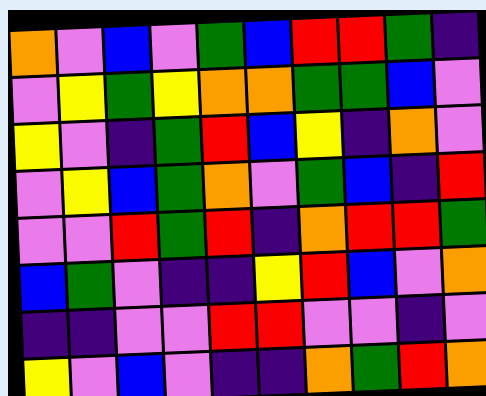[["orange", "violet", "blue", "violet", "green", "blue", "red", "red", "green", "indigo"], ["violet", "yellow", "green", "yellow", "orange", "orange", "green", "green", "blue", "violet"], ["yellow", "violet", "indigo", "green", "red", "blue", "yellow", "indigo", "orange", "violet"], ["violet", "yellow", "blue", "green", "orange", "violet", "green", "blue", "indigo", "red"], ["violet", "violet", "red", "green", "red", "indigo", "orange", "red", "red", "green"], ["blue", "green", "violet", "indigo", "indigo", "yellow", "red", "blue", "violet", "orange"], ["indigo", "indigo", "violet", "violet", "red", "red", "violet", "violet", "indigo", "violet"], ["yellow", "violet", "blue", "violet", "indigo", "indigo", "orange", "green", "red", "orange"]]